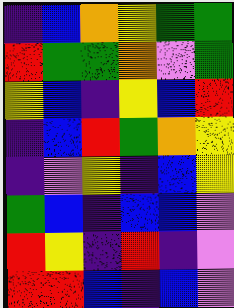[["indigo", "blue", "orange", "yellow", "green", "green"], ["red", "green", "green", "orange", "violet", "green"], ["yellow", "blue", "indigo", "yellow", "blue", "red"], ["indigo", "blue", "red", "green", "orange", "yellow"], ["indigo", "violet", "yellow", "indigo", "blue", "yellow"], ["green", "blue", "indigo", "blue", "blue", "violet"], ["red", "yellow", "indigo", "red", "indigo", "violet"], ["red", "red", "blue", "indigo", "blue", "violet"]]